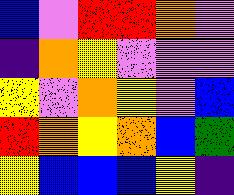[["blue", "violet", "red", "red", "orange", "violet"], ["indigo", "orange", "yellow", "violet", "violet", "violet"], ["yellow", "violet", "orange", "yellow", "violet", "blue"], ["red", "orange", "yellow", "orange", "blue", "green"], ["yellow", "blue", "blue", "blue", "yellow", "indigo"]]